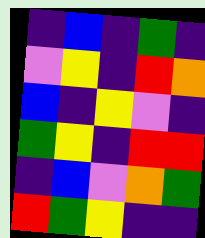[["indigo", "blue", "indigo", "green", "indigo"], ["violet", "yellow", "indigo", "red", "orange"], ["blue", "indigo", "yellow", "violet", "indigo"], ["green", "yellow", "indigo", "red", "red"], ["indigo", "blue", "violet", "orange", "green"], ["red", "green", "yellow", "indigo", "indigo"]]